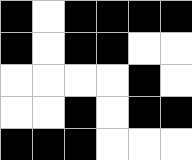[["black", "white", "black", "black", "black", "black"], ["black", "white", "black", "black", "white", "white"], ["white", "white", "white", "white", "black", "white"], ["white", "white", "black", "white", "black", "black"], ["black", "black", "black", "white", "white", "white"]]